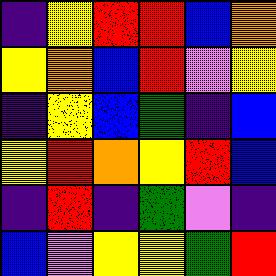[["indigo", "yellow", "red", "red", "blue", "orange"], ["yellow", "orange", "blue", "red", "violet", "yellow"], ["indigo", "yellow", "blue", "green", "indigo", "blue"], ["yellow", "red", "orange", "yellow", "red", "blue"], ["indigo", "red", "indigo", "green", "violet", "indigo"], ["blue", "violet", "yellow", "yellow", "green", "red"]]